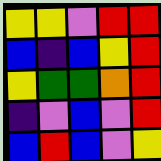[["yellow", "yellow", "violet", "red", "red"], ["blue", "indigo", "blue", "yellow", "red"], ["yellow", "green", "green", "orange", "red"], ["indigo", "violet", "blue", "violet", "red"], ["blue", "red", "blue", "violet", "yellow"]]